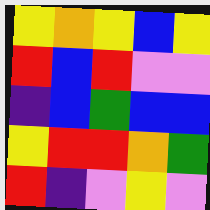[["yellow", "orange", "yellow", "blue", "yellow"], ["red", "blue", "red", "violet", "violet"], ["indigo", "blue", "green", "blue", "blue"], ["yellow", "red", "red", "orange", "green"], ["red", "indigo", "violet", "yellow", "violet"]]